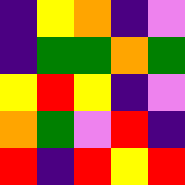[["indigo", "yellow", "orange", "indigo", "violet"], ["indigo", "green", "green", "orange", "green"], ["yellow", "red", "yellow", "indigo", "violet"], ["orange", "green", "violet", "red", "indigo"], ["red", "indigo", "red", "yellow", "red"]]